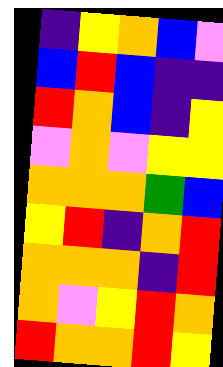[["indigo", "yellow", "orange", "blue", "violet"], ["blue", "red", "blue", "indigo", "indigo"], ["red", "orange", "blue", "indigo", "yellow"], ["violet", "orange", "violet", "yellow", "yellow"], ["orange", "orange", "orange", "green", "blue"], ["yellow", "red", "indigo", "orange", "red"], ["orange", "orange", "orange", "indigo", "red"], ["orange", "violet", "yellow", "red", "orange"], ["red", "orange", "orange", "red", "yellow"]]